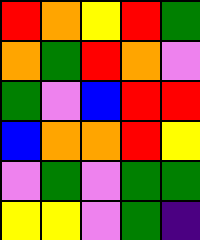[["red", "orange", "yellow", "red", "green"], ["orange", "green", "red", "orange", "violet"], ["green", "violet", "blue", "red", "red"], ["blue", "orange", "orange", "red", "yellow"], ["violet", "green", "violet", "green", "green"], ["yellow", "yellow", "violet", "green", "indigo"]]